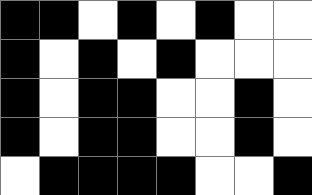[["black", "black", "white", "black", "white", "black", "white", "white"], ["black", "white", "black", "white", "black", "white", "white", "white"], ["black", "white", "black", "black", "white", "white", "black", "white"], ["black", "white", "black", "black", "white", "white", "black", "white"], ["white", "black", "black", "black", "black", "white", "white", "black"]]